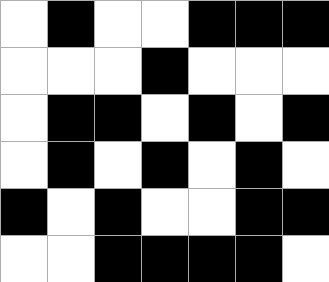[["white", "black", "white", "white", "black", "black", "black"], ["white", "white", "white", "black", "white", "white", "white"], ["white", "black", "black", "white", "black", "white", "black"], ["white", "black", "white", "black", "white", "black", "white"], ["black", "white", "black", "white", "white", "black", "black"], ["white", "white", "black", "black", "black", "black", "white"]]